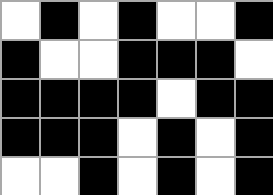[["white", "black", "white", "black", "white", "white", "black"], ["black", "white", "white", "black", "black", "black", "white"], ["black", "black", "black", "black", "white", "black", "black"], ["black", "black", "black", "white", "black", "white", "black"], ["white", "white", "black", "white", "black", "white", "black"]]